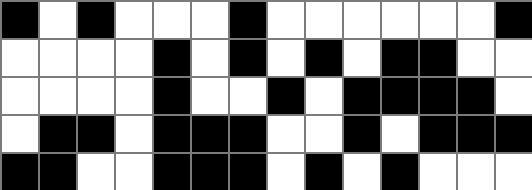[["black", "white", "black", "white", "white", "white", "black", "white", "white", "white", "white", "white", "white", "black"], ["white", "white", "white", "white", "black", "white", "black", "white", "black", "white", "black", "black", "white", "white"], ["white", "white", "white", "white", "black", "white", "white", "black", "white", "black", "black", "black", "black", "white"], ["white", "black", "black", "white", "black", "black", "black", "white", "white", "black", "white", "black", "black", "black"], ["black", "black", "white", "white", "black", "black", "black", "white", "black", "white", "black", "white", "white", "white"]]